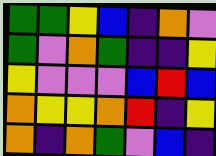[["green", "green", "yellow", "blue", "indigo", "orange", "violet"], ["green", "violet", "orange", "green", "indigo", "indigo", "yellow"], ["yellow", "violet", "violet", "violet", "blue", "red", "blue"], ["orange", "yellow", "yellow", "orange", "red", "indigo", "yellow"], ["orange", "indigo", "orange", "green", "violet", "blue", "indigo"]]